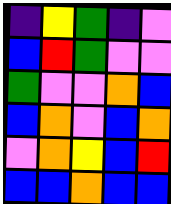[["indigo", "yellow", "green", "indigo", "violet"], ["blue", "red", "green", "violet", "violet"], ["green", "violet", "violet", "orange", "blue"], ["blue", "orange", "violet", "blue", "orange"], ["violet", "orange", "yellow", "blue", "red"], ["blue", "blue", "orange", "blue", "blue"]]